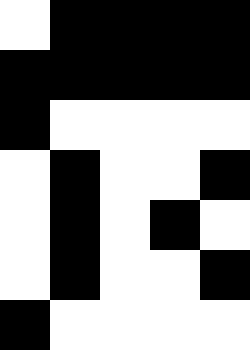[["white", "black", "black", "black", "black"], ["black", "black", "black", "black", "black"], ["black", "white", "white", "white", "white"], ["white", "black", "white", "white", "black"], ["white", "black", "white", "black", "white"], ["white", "black", "white", "white", "black"], ["black", "white", "white", "white", "white"]]